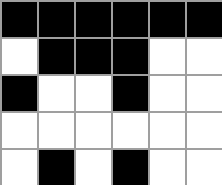[["black", "black", "black", "black", "black", "black"], ["white", "black", "black", "black", "white", "white"], ["black", "white", "white", "black", "white", "white"], ["white", "white", "white", "white", "white", "white"], ["white", "black", "white", "black", "white", "white"]]